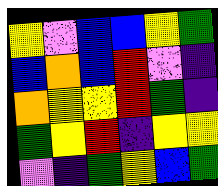[["yellow", "violet", "blue", "blue", "yellow", "green"], ["blue", "orange", "blue", "red", "violet", "indigo"], ["orange", "yellow", "yellow", "red", "green", "indigo"], ["green", "yellow", "red", "indigo", "yellow", "yellow"], ["violet", "indigo", "green", "yellow", "blue", "green"]]